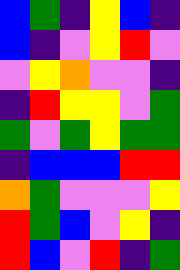[["blue", "green", "indigo", "yellow", "blue", "indigo"], ["blue", "indigo", "violet", "yellow", "red", "violet"], ["violet", "yellow", "orange", "violet", "violet", "indigo"], ["indigo", "red", "yellow", "yellow", "violet", "green"], ["green", "violet", "green", "yellow", "green", "green"], ["indigo", "blue", "blue", "blue", "red", "red"], ["orange", "green", "violet", "violet", "violet", "yellow"], ["red", "green", "blue", "violet", "yellow", "indigo"], ["red", "blue", "violet", "red", "indigo", "green"]]